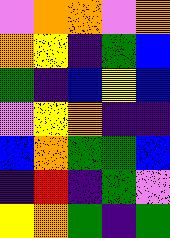[["violet", "orange", "orange", "violet", "orange"], ["orange", "yellow", "indigo", "green", "blue"], ["green", "indigo", "blue", "yellow", "blue"], ["violet", "yellow", "orange", "indigo", "indigo"], ["blue", "orange", "green", "green", "blue"], ["indigo", "red", "indigo", "green", "violet"], ["yellow", "orange", "green", "indigo", "green"]]